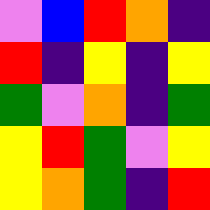[["violet", "blue", "red", "orange", "indigo"], ["red", "indigo", "yellow", "indigo", "yellow"], ["green", "violet", "orange", "indigo", "green"], ["yellow", "red", "green", "violet", "yellow"], ["yellow", "orange", "green", "indigo", "red"]]